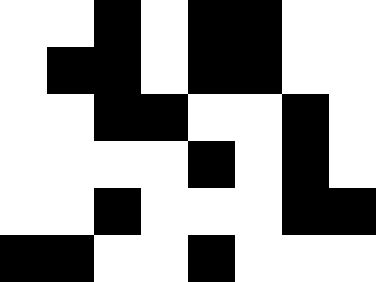[["white", "white", "black", "white", "black", "black", "white", "white"], ["white", "black", "black", "white", "black", "black", "white", "white"], ["white", "white", "black", "black", "white", "white", "black", "white"], ["white", "white", "white", "white", "black", "white", "black", "white"], ["white", "white", "black", "white", "white", "white", "black", "black"], ["black", "black", "white", "white", "black", "white", "white", "white"]]